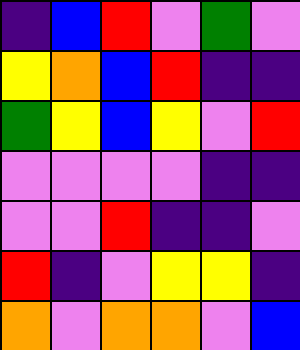[["indigo", "blue", "red", "violet", "green", "violet"], ["yellow", "orange", "blue", "red", "indigo", "indigo"], ["green", "yellow", "blue", "yellow", "violet", "red"], ["violet", "violet", "violet", "violet", "indigo", "indigo"], ["violet", "violet", "red", "indigo", "indigo", "violet"], ["red", "indigo", "violet", "yellow", "yellow", "indigo"], ["orange", "violet", "orange", "orange", "violet", "blue"]]